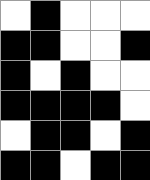[["white", "black", "white", "white", "white"], ["black", "black", "white", "white", "black"], ["black", "white", "black", "white", "white"], ["black", "black", "black", "black", "white"], ["white", "black", "black", "white", "black"], ["black", "black", "white", "black", "black"]]